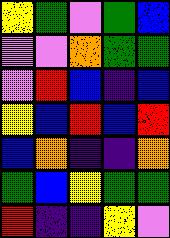[["yellow", "green", "violet", "green", "blue"], ["violet", "violet", "orange", "green", "green"], ["violet", "red", "blue", "indigo", "blue"], ["yellow", "blue", "red", "blue", "red"], ["blue", "orange", "indigo", "indigo", "orange"], ["green", "blue", "yellow", "green", "green"], ["red", "indigo", "indigo", "yellow", "violet"]]